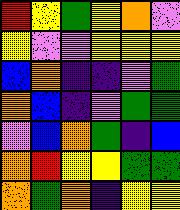[["red", "yellow", "green", "yellow", "orange", "violet"], ["yellow", "violet", "violet", "yellow", "yellow", "yellow"], ["blue", "orange", "indigo", "indigo", "violet", "green"], ["orange", "blue", "indigo", "violet", "green", "green"], ["violet", "blue", "orange", "green", "indigo", "blue"], ["orange", "red", "yellow", "yellow", "green", "green"], ["orange", "green", "orange", "indigo", "yellow", "yellow"]]